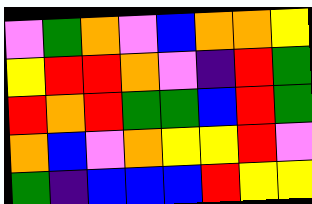[["violet", "green", "orange", "violet", "blue", "orange", "orange", "yellow"], ["yellow", "red", "red", "orange", "violet", "indigo", "red", "green"], ["red", "orange", "red", "green", "green", "blue", "red", "green"], ["orange", "blue", "violet", "orange", "yellow", "yellow", "red", "violet"], ["green", "indigo", "blue", "blue", "blue", "red", "yellow", "yellow"]]